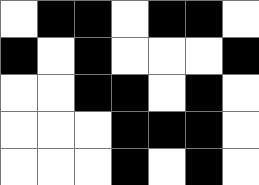[["white", "black", "black", "white", "black", "black", "white"], ["black", "white", "black", "white", "white", "white", "black"], ["white", "white", "black", "black", "white", "black", "white"], ["white", "white", "white", "black", "black", "black", "white"], ["white", "white", "white", "black", "white", "black", "white"]]